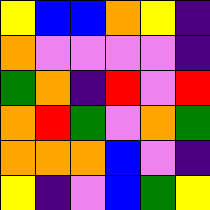[["yellow", "blue", "blue", "orange", "yellow", "indigo"], ["orange", "violet", "violet", "violet", "violet", "indigo"], ["green", "orange", "indigo", "red", "violet", "red"], ["orange", "red", "green", "violet", "orange", "green"], ["orange", "orange", "orange", "blue", "violet", "indigo"], ["yellow", "indigo", "violet", "blue", "green", "yellow"]]